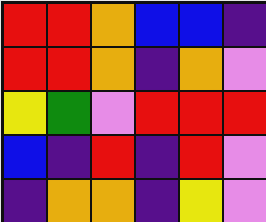[["red", "red", "orange", "blue", "blue", "indigo"], ["red", "red", "orange", "indigo", "orange", "violet"], ["yellow", "green", "violet", "red", "red", "red"], ["blue", "indigo", "red", "indigo", "red", "violet"], ["indigo", "orange", "orange", "indigo", "yellow", "violet"]]